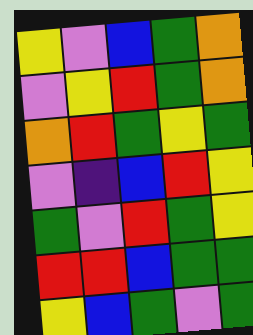[["yellow", "violet", "blue", "green", "orange"], ["violet", "yellow", "red", "green", "orange"], ["orange", "red", "green", "yellow", "green"], ["violet", "indigo", "blue", "red", "yellow"], ["green", "violet", "red", "green", "yellow"], ["red", "red", "blue", "green", "green"], ["yellow", "blue", "green", "violet", "green"]]